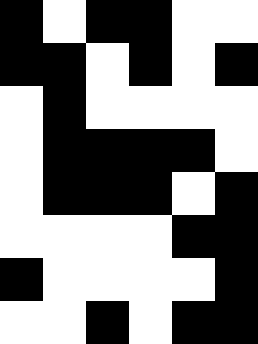[["black", "white", "black", "black", "white", "white"], ["black", "black", "white", "black", "white", "black"], ["white", "black", "white", "white", "white", "white"], ["white", "black", "black", "black", "black", "white"], ["white", "black", "black", "black", "white", "black"], ["white", "white", "white", "white", "black", "black"], ["black", "white", "white", "white", "white", "black"], ["white", "white", "black", "white", "black", "black"]]